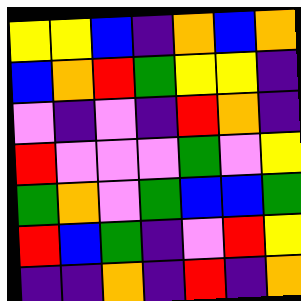[["yellow", "yellow", "blue", "indigo", "orange", "blue", "orange"], ["blue", "orange", "red", "green", "yellow", "yellow", "indigo"], ["violet", "indigo", "violet", "indigo", "red", "orange", "indigo"], ["red", "violet", "violet", "violet", "green", "violet", "yellow"], ["green", "orange", "violet", "green", "blue", "blue", "green"], ["red", "blue", "green", "indigo", "violet", "red", "yellow"], ["indigo", "indigo", "orange", "indigo", "red", "indigo", "orange"]]